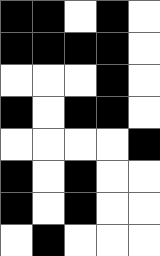[["black", "black", "white", "black", "white"], ["black", "black", "black", "black", "white"], ["white", "white", "white", "black", "white"], ["black", "white", "black", "black", "white"], ["white", "white", "white", "white", "black"], ["black", "white", "black", "white", "white"], ["black", "white", "black", "white", "white"], ["white", "black", "white", "white", "white"]]